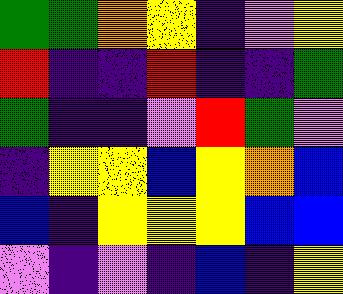[["green", "green", "orange", "yellow", "indigo", "violet", "yellow"], ["red", "indigo", "indigo", "red", "indigo", "indigo", "green"], ["green", "indigo", "indigo", "violet", "red", "green", "violet"], ["indigo", "yellow", "yellow", "blue", "yellow", "orange", "blue"], ["blue", "indigo", "yellow", "yellow", "yellow", "blue", "blue"], ["violet", "indigo", "violet", "indigo", "blue", "indigo", "yellow"]]